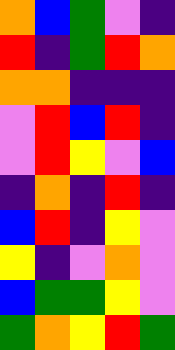[["orange", "blue", "green", "violet", "indigo"], ["red", "indigo", "green", "red", "orange"], ["orange", "orange", "indigo", "indigo", "indigo"], ["violet", "red", "blue", "red", "indigo"], ["violet", "red", "yellow", "violet", "blue"], ["indigo", "orange", "indigo", "red", "indigo"], ["blue", "red", "indigo", "yellow", "violet"], ["yellow", "indigo", "violet", "orange", "violet"], ["blue", "green", "green", "yellow", "violet"], ["green", "orange", "yellow", "red", "green"]]